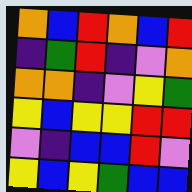[["orange", "blue", "red", "orange", "blue", "red"], ["indigo", "green", "red", "indigo", "violet", "orange"], ["orange", "orange", "indigo", "violet", "yellow", "green"], ["yellow", "blue", "yellow", "yellow", "red", "red"], ["violet", "indigo", "blue", "blue", "red", "violet"], ["yellow", "blue", "yellow", "green", "blue", "blue"]]